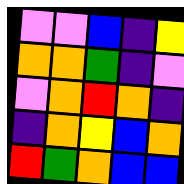[["violet", "violet", "blue", "indigo", "yellow"], ["orange", "orange", "green", "indigo", "violet"], ["violet", "orange", "red", "orange", "indigo"], ["indigo", "orange", "yellow", "blue", "orange"], ["red", "green", "orange", "blue", "blue"]]